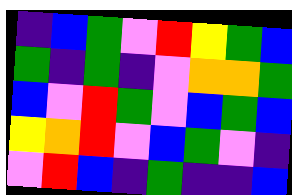[["indigo", "blue", "green", "violet", "red", "yellow", "green", "blue"], ["green", "indigo", "green", "indigo", "violet", "orange", "orange", "green"], ["blue", "violet", "red", "green", "violet", "blue", "green", "blue"], ["yellow", "orange", "red", "violet", "blue", "green", "violet", "indigo"], ["violet", "red", "blue", "indigo", "green", "indigo", "indigo", "blue"]]